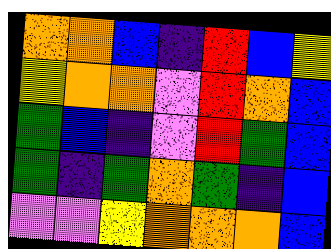[["orange", "orange", "blue", "indigo", "red", "blue", "yellow"], ["yellow", "orange", "orange", "violet", "red", "orange", "blue"], ["green", "blue", "indigo", "violet", "red", "green", "blue"], ["green", "indigo", "green", "orange", "green", "indigo", "blue"], ["violet", "violet", "yellow", "orange", "orange", "orange", "blue"]]